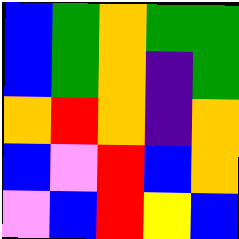[["blue", "green", "orange", "green", "green"], ["blue", "green", "orange", "indigo", "green"], ["orange", "red", "orange", "indigo", "orange"], ["blue", "violet", "red", "blue", "orange"], ["violet", "blue", "red", "yellow", "blue"]]